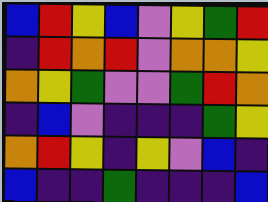[["blue", "red", "yellow", "blue", "violet", "yellow", "green", "red"], ["indigo", "red", "orange", "red", "violet", "orange", "orange", "yellow"], ["orange", "yellow", "green", "violet", "violet", "green", "red", "orange"], ["indigo", "blue", "violet", "indigo", "indigo", "indigo", "green", "yellow"], ["orange", "red", "yellow", "indigo", "yellow", "violet", "blue", "indigo"], ["blue", "indigo", "indigo", "green", "indigo", "indigo", "indigo", "blue"]]